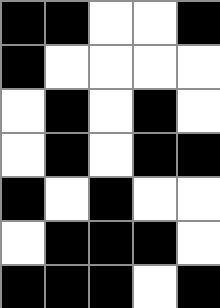[["black", "black", "white", "white", "black"], ["black", "white", "white", "white", "white"], ["white", "black", "white", "black", "white"], ["white", "black", "white", "black", "black"], ["black", "white", "black", "white", "white"], ["white", "black", "black", "black", "white"], ["black", "black", "black", "white", "black"]]